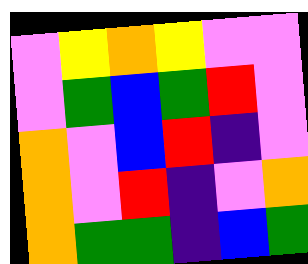[["violet", "yellow", "orange", "yellow", "violet", "violet"], ["violet", "green", "blue", "green", "red", "violet"], ["orange", "violet", "blue", "red", "indigo", "violet"], ["orange", "violet", "red", "indigo", "violet", "orange"], ["orange", "green", "green", "indigo", "blue", "green"]]